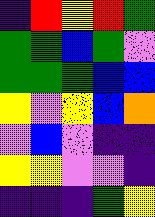[["indigo", "red", "yellow", "red", "green"], ["green", "green", "blue", "green", "violet"], ["green", "green", "green", "blue", "blue"], ["yellow", "violet", "yellow", "blue", "orange"], ["violet", "blue", "violet", "indigo", "indigo"], ["yellow", "yellow", "violet", "violet", "indigo"], ["indigo", "indigo", "indigo", "green", "yellow"]]